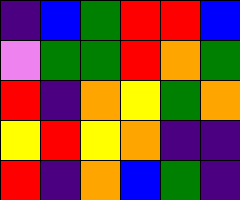[["indigo", "blue", "green", "red", "red", "blue"], ["violet", "green", "green", "red", "orange", "green"], ["red", "indigo", "orange", "yellow", "green", "orange"], ["yellow", "red", "yellow", "orange", "indigo", "indigo"], ["red", "indigo", "orange", "blue", "green", "indigo"]]